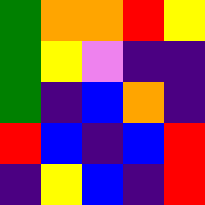[["green", "orange", "orange", "red", "yellow"], ["green", "yellow", "violet", "indigo", "indigo"], ["green", "indigo", "blue", "orange", "indigo"], ["red", "blue", "indigo", "blue", "red"], ["indigo", "yellow", "blue", "indigo", "red"]]